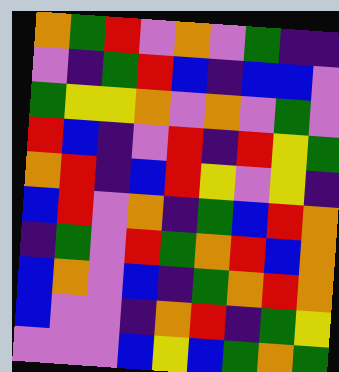[["orange", "green", "red", "violet", "orange", "violet", "green", "indigo", "indigo"], ["violet", "indigo", "green", "red", "blue", "indigo", "blue", "blue", "violet"], ["green", "yellow", "yellow", "orange", "violet", "orange", "violet", "green", "violet"], ["red", "blue", "indigo", "violet", "red", "indigo", "red", "yellow", "green"], ["orange", "red", "indigo", "blue", "red", "yellow", "violet", "yellow", "indigo"], ["blue", "red", "violet", "orange", "indigo", "green", "blue", "red", "orange"], ["indigo", "green", "violet", "red", "green", "orange", "red", "blue", "orange"], ["blue", "orange", "violet", "blue", "indigo", "green", "orange", "red", "orange"], ["blue", "violet", "violet", "indigo", "orange", "red", "indigo", "green", "yellow"], ["violet", "violet", "violet", "blue", "yellow", "blue", "green", "orange", "green"]]